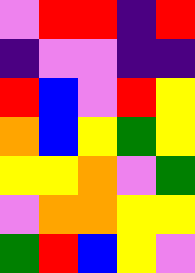[["violet", "red", "red", "indigo", "red"], ["indigo", "violet", "violet", "indigo", "indigo"], ["red", "blue", "violet", "red", "yellow"], ["orange", "blue", "yellow", "green", "yellow"], ["yellow", "yellow", "orange", "violet", "green"], ["violet", "orange", "orange", "yellow", "yellow"], ["green", "red", "blue", "yellow", "violet"]]